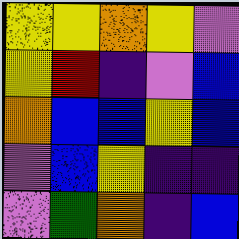[["yellow", "yellow", "orange", "yellow", "violet"], ["yellow", "red", "indigo", "violet", "blue"], ["orange", "blue", "blue", "yellow", "blue"], ["violet", "blue", "yellow", "indigo", "indigo"], ["violet", "green", "orange", "indigo", "blue"]]